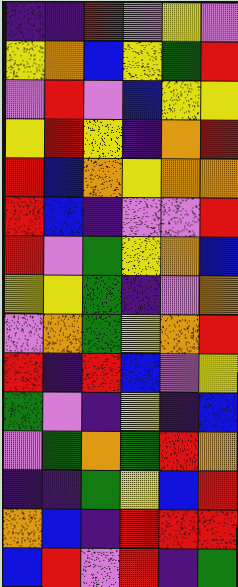[["indigo", "indigo", "red", "violet", "yellow", "violet"], ["yellow", "orange", "blue", "yellow", "green", "red"], ["violet", "red", "violet", "blue", "yellow", "yellow"], ["yellow", "red", "yellow", "indigo", "orange", "red"], ["red", "blue", "orange", "yellow", "orange", "orange"], ["red", "blue", "indigo", "violet", "violet", "red"], ["red", "violet", "green", "yellow", "orange", "blue"], ["yellow", "yellow", "green", "indigo", "violet", "orange"], ["violet", "orange", "green", "yellow", "orange", "red"], ["red", "indigo", "red", "blue", "violet", "yellow"], ["green", "violet", "indigo", "yellow", "indigo", "blue"], ["violet", "green", "orange", "green", "red", "orange"], ["indigo", "indigo", "green", "yellow", "blue", "red"], ["orange", "blue", "indigo", "red", "red", "red"], ["blue", "red", "violet", "red", "indigo", "green"]]